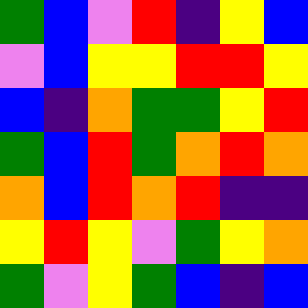[["green", "blue", "violet", "red", "indigo", "yellow", "blue"], ["violet", "blue", "yellow", "yellow", "red", "red", "yellow"], ["blue", "indigo", "orange", "green", "green", "yellow", "red"], ["green", "blue", "red", "green", "orange", "red", "orange"], ["orange", "blue", "red", "orange", "red", "indigo", "indigo"], ["yellow", "red", "yellow", "violet", "green", "yellow", "orange"], ["green", "violet", "yellow", "green", "blue", "indigo", "blue"]]